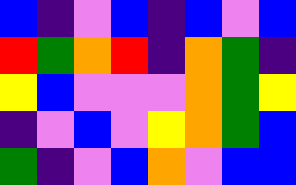[["blue", "indigo", "violet", "blue", "indigo", "blue", "violet", "blue"], ["red", "green", "orange", "red", "indigo", "orange", "green", "indigo"], ["yellow", "blue", "violet", "violet", "violet", "orange", "green", "yellow"], ["indigo", "violet", "blue", "violet", "yellow", "orange", "green", "blue"], ["green", "indigo", "violet", "blue", "orange", "violet", "blue", "blue"]]